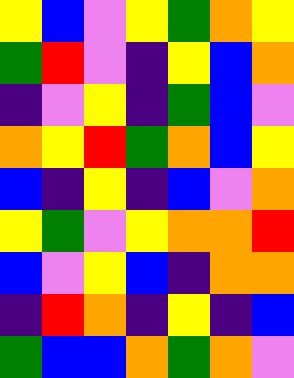[["yellow", "blue", "violet", "yellow", "green", "orange", "yellow"], ["green", "red", "violet", "indigo", "yellow", "blue", "orange"], ["indigo", "violet", "yellow", "indigo", "green", "blue", "violet"], ["orange", "yellow", "red", "green", "orange", "blue", "yellow"], ["blue", "indigo", "yellow", "indigo", "blue", "violet", "orange"], ["yellow", "green", "violet", "yellow", "orange", "orange", "red"], ["blue", "violet", "yellow", "blue", "indigo", "orange", "orange"], ["indigo", "red", "orange", "indigo", "yellow", "indigo", "blue"], ["green", "blue", "blue", "orange", "green", "orange", "violet"]]